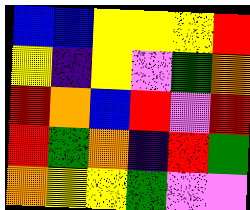[["blue", "blue", "yellow", "yellow", "yellow", "red"], ["yellow", "indigo", "yellow", "violet", "green", "orange"], ["red", "orange", "blue", "red", "violet", "red"], ["red", "green", "orange", "indigo", "red", "green"], ["orange", "yellow", "yellow", "green", "violet", "violet"]]